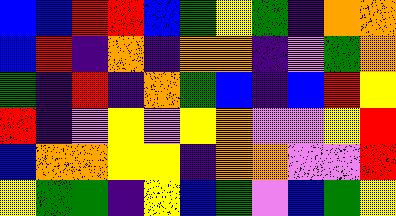[["blue", "blue", "red", "red", "blue", "green", "yellow", "green", "indigo", "orange", "orange"], ["blue", "red", "indigo", "orange", "indigo", "orange", "orange", "indigo", "violet", "green", "orange"], ["green", "indigo", "red", "indigo", "orange", "green", "blue", "indigo", "blue", "red", "yellow"], ["red", "indigo", "violet", "yellow", "violet", "yellow", "orange", "violet", "violet", "yellow", "red"], ["blue", "orange", "orange", "yellow", "yellow", "indigo", "orange", "orange", "violet", "violet", "red"], ["yellow", "green", "green", "indigo", "yellow", "blue", "green", "violet", "blue", "green", "yellow"]]